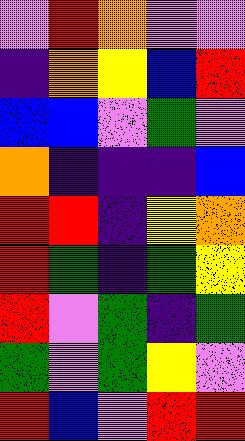[["violet", "red", "orange", "violet", "violet"], ["indigo", "orange", "yellow", "blue", "red"], ["blue", "blue", "violet", "green", "violet"], ["orange", "indigo", "indigo", "indigo", "blue"], ["red", "red", "indigo", "yellow", "orange"], ["red", "green", "indigo", "green", "yellow"], ["red", "violet", "green", "indigo", "green"], ["green", "violet", "green", "yellow", "violet"], ["red", "blue", "violet", "red", "red"]]